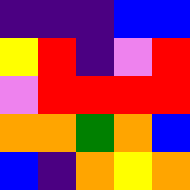[["indigo", "indigo", "indigo", "blue", "blue"], ["yellow", "red", "indigo", "violet", "red"], ["violet", "red", "red", "red", "red"], ["orange", "orange", "green", "orange", "blue"], ["blue", "indigo", "orange", "yellow", "orange"]]